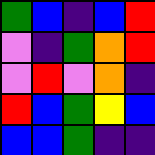[["green", "blue", "indigo", "blue", "red"], ["violet", "indigo", "green", "orange", "red"], ["violet", "red", "violet", "orange", "indigo"], ["red", "blue", "green", "yellow", "blue"], ["blue", "blue", "green", "indigo", "indigo"]]